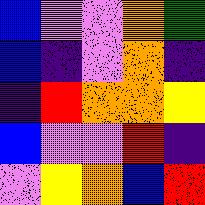[["blue", "violet", "violet", "orange", "green"], ["blue", "indigo", "violet", "orange", "indigo"], ["indigo", "red", "orange", "orange", "yellow"], ["blue", "violet", "violet", "red", "indigo"], ["violet", "yellow", "orange", "blue", "red"]]